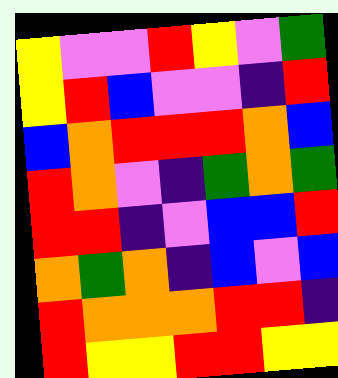[["yellow", "violet", "violet", "red", "yellow", "violet", "green"], ["yellow", "red", "blue", "violet", "violet", "indigo", "red"], ["blue", "orange", "red", "red", "red", "orange", "blue"], ["red", "orange", "violet", "indigo", "green", "orange", "green"], ["red", "red", "indigo", "violet", "blue", "blue", "red"], ["orange", "green", "orange", "indigo", "blue", "violet", "blue"], ["red", "orange", "orange", "orange", "red", "red", "indigo"], ["red", "yellow", "yellow", "red", "red", "yellow", "yellow"]]